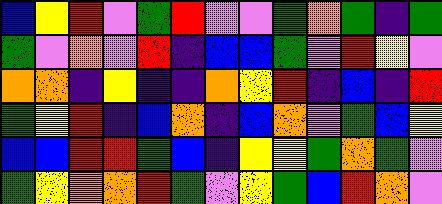[["blue", "yellow", "red", "violet", "green", "red", "violet", "violet", "green", "orange", "green", "indigo", "green"], ["green", "violet", "orange", "violet", "red", "indigo", "blue", "blue", "green", "violet", "red", "yellow", "violet"], ["orange", "orange", "indigo", "yellow", "indigo", "indigo", "orange", "yellow", "red", "indigo", "blue", "indigo", "red"], ["green", "yellow", "red", "indigo", "blue", "orange", "indigo", "blue", "orange", "violet", "green", "blue", "yellow"], ["blue", "blue", "red", "red", "green", "blue", "indigo", "yellow", "yellow", "green", "orange", "green", "violet"], ["green", "yellow", "orange", "orange", "red", "green", "violet", "yellow", "green", "blue", "red", "orange", "violet"]]